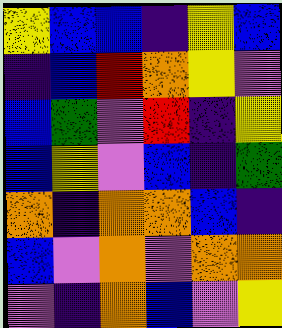[["yellow", "blue", "blue", "indigo", "yellow", "blue"], ["indigo", "blue", "red", "orange", "yellow", "violet"], ["blue", "green", "violet", "red", "indigo", "yellow"], ["blue", "yellow", "violet", "blue", "indigo", "green"], ["orange", "indigo", "orange", "orange", "blue", "indigo"], ["blue", "violet", "orange", "violet", "orange", "orange"], ["violet", "indigo", "orange", "blue", "violet", "yellow"]]